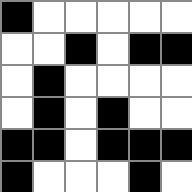[["black", "white", "white", "white", "white", "white"], ["white", "white", "black", "white", "black", "black"], ["white", "black", "white", "white", "white", "white"], ["white", "black", "white", "black", "white", "white"], ["black", "black", "white", "black", "black", "black"], ["black", "white", "white", "white", "black", "white"]]